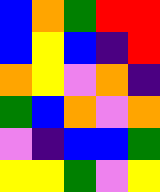[["blue", "orange", "green", "red", "red"], ["blue", "yellow", "blue", "indigo", "red"], ["orange", "yellow", "violet", "orange", "indigo"], ["green", "blue", "orange", "violet", "orange"], ["violet", "indigo", "blue", "blue", "green"], ["yellow", "yellow", "green", "violet", "yellow"]]